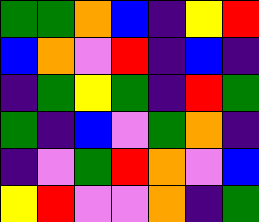[["green", "green", "orange", "blue", "indigo", "yellow", "red"], ["blue", "orange", "violet", "red", "indigo", "blue", "indigo"], ["indigo", "green", "yellow", "green", "indigo", "red", "green"], ["green", "indigo", "blue", "violet", "green", "orange", "indigo"], ["indigo", "violet", "green", "red", "orange", "violet", "blue"], ["yellow", "red", "violet", "violet", "orange", "indigo", "green"]]